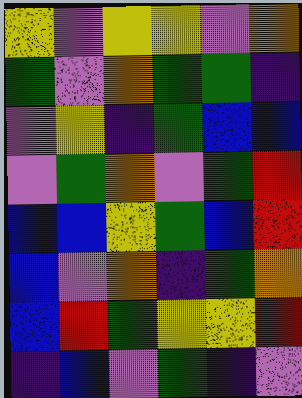[["yellow", "violet", "yellow", "yellow", "violet", "orange"], ["green", "violet", "orange", "green", "green", "indigo"], ["violet", "yellow", "indigo", "green", "blue", "blue"], ["violet", "green", "orange", "violet", "green", "red"], ["blue", "blue", "yellow", "green", "blue", "red"], ["blue", "violet", "orange", "indigo", "green", "orange"], ["blue", "red", "green", "yellow", "yellow", "red"], ["indigo", "blue", "violet", "green", "indigo", "violet"]]